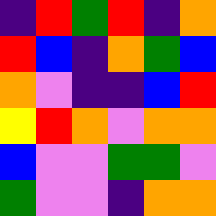[["indigo", "red", "green", "red", "indigo", "orange"], ["red", "blue", "indigo", "orange", "green", "blue"], ["orange", "violet", "indigo", "indigo", "blue", "red"], ["yellow", "red", "orange", "violet", "orange", "orange"], ["blue", "violet", "violet", "green", "green", "violet"], ["green", "violet", "violet", "indigo", "orange", "orange"]]